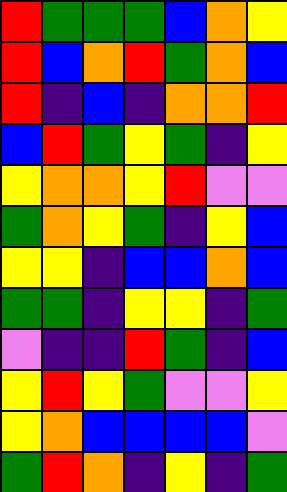[["red", "green", "green", "green", "blue", "orange", "yellow"], ["red", "blue", "orange", "red", "green", "orange", "blue"], ["red", "indigo", "blue", "indigo", "orange", "orange", "red"], ["blue", "red", "green", "yellow", "green", "indigo", "yellow"], ["yellow", "orange", "orange", "yellow", "red", "violet", "violet"], ["green", "orange", "yellow", "green", "indigo", "yellow", "blue"], ["yellow", "yellow", "indigo", "blue", "blue", "orange", "blue"], ["green", "green", "indigo", "yellow", "yellow", "indigo", "green"], ["violet", "indigo", "indigo", "red", "green", "indigo", "blue"], ["yellow", "red", "yellow", "green", "violet", "violet", "yellow"], ["yellow", "orange", "blue", "blue", "blue", "blue", "violet"], ["green", "red", "orange", "indigo", "yellow", "indigo", "green"]]